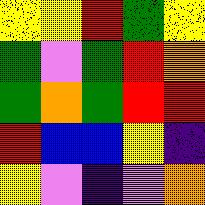[["yellow", "yellow", "red", "green", "yellow"], ["green", "violet", "green", "red", "orange"], ["green", "orange", "green", "red", "red"], ["red", "blue", "blue", "yellow", "indigo"], ["yellow", "violet", "indigo", "violet", "orange"]]